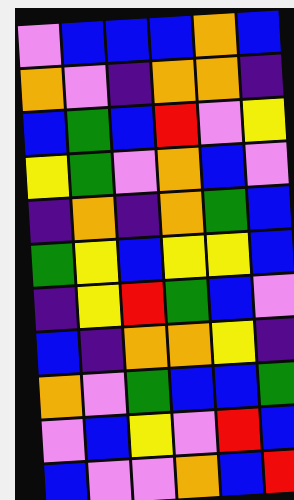[["violet", "blue", "blue", "blue", "orange", "blue"], ["orange", "violet", "indigo", "orange", "orange", "indigo"], ["blue", "green", "blue", "red", "violet", "yellow"], ["yellow", "green", "violet", "orange", "blue", "violet"], ["indigo", "orange", "indigo", "orange", "green", "blue"], ["green", "yellow", "blue", "yellow", "yellow", "blue"], ["indigo", "yellow", "red", "green", "blue", "violet"], ["blue", "indigo", "orange", "orange", "yellow", "indigo"], ["orange", "violet", "green", "blue", "blue", "green"], ["violet", "blue", "yellow", "violet", "red", "blue"], ["blue", "violet", "violet", "orange", "blue", "red"]]